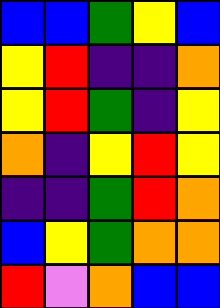[["blue", "blue", "green", "yellow", "blue"], ["yellow", "red", "indigo", "indigo", "orange"], ["yellow", "red", "green", "indigo", "yellow"], ["orange", "indigo", "yellow", "red", "yellow"], ["indigo", "indigo", "green", "red", "orange"], ["blue", "yellow", "green", "orange", "orange"], ["red", "violet", "orange", "blue", "blue"]]